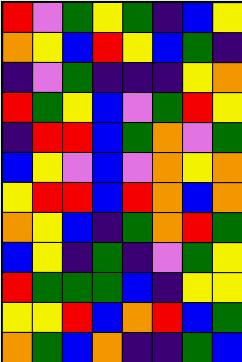[["red", "violet", "green", "yellow", "green", "indigo", "blue", "yellow"], ["orange", "yellow", "blue", "red", "yellow", "blue", "green", "indigo"], ["indigo", "violet", "green", "indigo", "indigo", "indigo", "yellow", "orange"], ["red", "green", "yellow", "blue", "violet", "green", "red", "yellow"], ["indigo", "red", "red", "blue", "green", "orange", "violet", "green"], ["blue", "yellow", "violet", "blue", "violet", "orange", "yellow", "orange"], ["yellow", "red", "red", "blue", "red", "orange", "blue", "orange"], ["orange", "yellow", "blue", "indigo", "green", "orange", "red", "green"], ["blue", "yellow", "indigo", "green", "indigo", "violet", "green", "yellow"], ["red", "green", "green", "green", "blue", "indigo", "yellow", "yellow"], ["yellow", "yellow", "red", "blue", "orange", "red", "blue", "green"], ["orange", "green", "blue", "orange", "indigo", "indigo", "green", "blue"]]